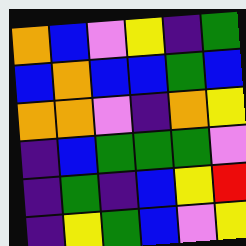[["orange", "blue", "violet", "yellow", "indigo", "green"], ["blue", "orange", "blue", "blue", "green", "blue"], ["orange", "orange", "violet", "indigo", "orange", "yellow"], ["indigo", "blue", "green", "green", "green", "violet"], ["indigo", "green", "indigo", "blue", "yellow", "red"], ["indigo", "yellow", "green", "blue", "violet", "yellow"]]